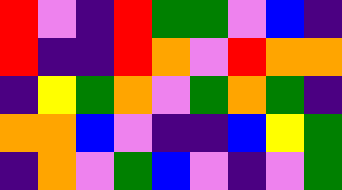[["red", "violet", "indigo", "red", "green", "green", "violet", "blue", "indigo"], ["red", "indigo", "indigo", "red", "orange", "violet", "red", "orange", "orange"], ["indigo", "yellow", "green", "orange", "violet", "green", "orange", "green", "indigo"], ["orange", "orange", "blue", "violet", "indigo", "indigo", "blue", "yellow", "green"], ["indigo", "orange", "violet", "green", "blue", "violet", "indigo", "violet", "green"]]